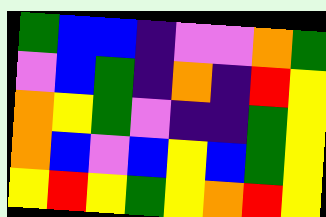[["green", "blue", "blue", "indigo", "violet", "violet", "orange", "green"], ["violet", "blue", "green", "indigo", "orange", "indigo", "red", "yellow"], ["orange", "yellow", "green", "violet", "indigo", "indigo", "green", "yellow"], ["orange", "blue", "violet", "blue", "yellow", "blue", "green", "yellow"], ["yellow", "red", "yellow", "green", "yellow", "orange", "red", "yellow"]]